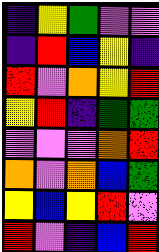[["indigo", "yellow", "green", "violet", "violet"], ["indigo", "red", "blue", "yellow", "indigo"], ["red", "violet", "orange", "yellow", "red"], ["yellow", "red", "indigo", "green", "green"], ["violet", "violet", "violet", "orange", "red"], ["orange", "violet", "orange", "blue", "green"], ["yellow", "blue", "yellow", "red", "violet"], ["red", "violet", "indigo", "blue", "red"]]